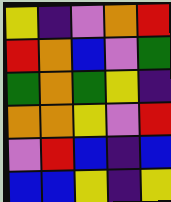[["yellow", "indigo", "violet", "orange", "red"], ["red", "orange", "blue", "violet", "green"], ["green", "orange", "green", "yellow", "indigo"], ["orange", "orange", "yellow", "violet", "red"], ["violet", "red", "blue", "indigo", "blue"], ["blue", "blue", "yellow", "indigo", "yellow"]]